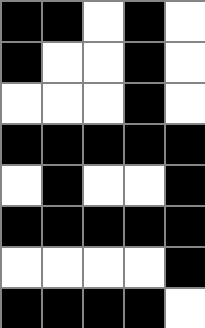[["black", "black", "white", "black", "white"], ["black", "white", "white", "black", "white"], ["white", "white", "white", "black", "white"], ["black", "black", "black", "black", "black"], ["white", "black", "white", "white", "black"], ["black", "black", "black", "black", "black"], ["white", "white", "white", "white", "black"], ["black", "black", "black", "black", "white"]]